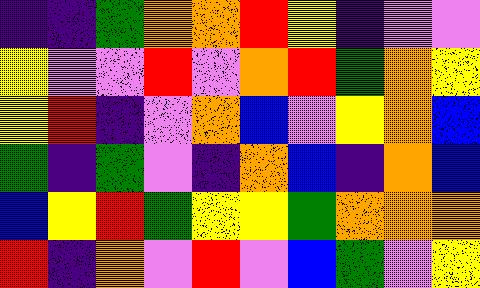[["indigo", "indigo", "green", "orange", "orange", "red", "yellow", "indigo", "violet", "violet"], ["yellow", "violet", "violet", "red", "violet", "orange", "red", "green", "orange", "yellow"], ["yellow", "red", "indigo", "violet", "orange", "blue", "violet", "yellow", "orange", "blue"], ["green", "indigo", "green", "violet", "indigo", "orange", "blue", "indigo", "orange", "blue"], ["blue", "yellow", "red", "green", "yellow", "yellow", "green", "orange", "orange", "orange"], ["red", "indigo", "orange", "violet", "red", "violet", "blue", "green", "violet", "yellow"]]